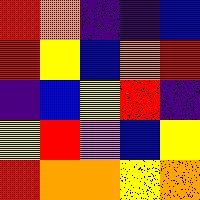[["red", "orange", "indigo", "indigo", "blue"], ["red", "yellow", "blue", "orange", "red"], ["indigo", "blue", "yellow", "red", "indigo"], ["yellow", "red", "violet", "blue", "yellow"], ["red", "orange", "orange", "yellow", "orange"]]